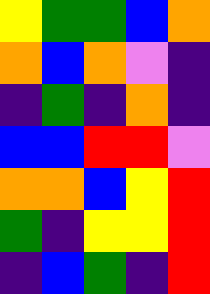[["yellow", "green", "green", "blue", "orange"], ["orange", "blue", "orange", "violet", "indigo"], ["indigo", "green", "indigo", "orange", "indigo"], ["blue", "blue", "red", "red", "violet"], ["orange", "orange", "blue", "yellow", "red"], ["green", "indigo", "yellow", "yellow", "red"], ["indigo", "blue", "green", "indigo", "red"]]